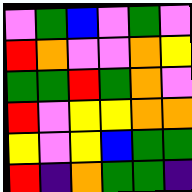[["violet", "green", "blue", "violet", "green", "violet"], ["red", "orange", "violet", "violet", "orange", "yellow"], ["green", "green", "red", "green", "orange", "violet"], ["red", "violet", "yellow", "yellow", "orange", "orange"], ["yellow", "violet", "yellow", "blue", "green", "green"], ["red", "indigo", "orange", "green", "green", "indigo"]]